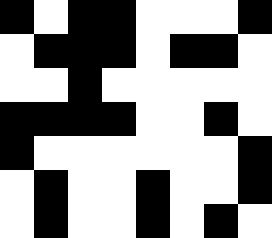[["black", "white", "black", "black", "white", "white", "white", "black"], ["white", "black", "black", "black", "white", "black", "black", "white"], ["white", "white", "black", "white", "white", "white", "white", "white"], ["black", "black", "black", "black", "white", "white", "black", "white"], ["black", "white", "white", "white", "white", "white", "white", "black"], ["white", "black", "white", "white", "black", "white", "white", "black"], ["white", "black", "white", "white", "black", "white", "black", "white"]]